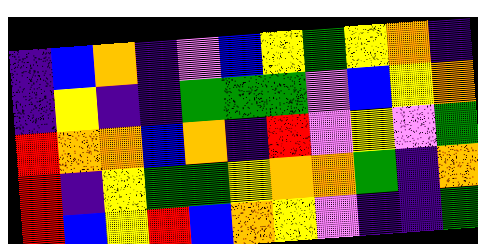[["indigo", "blue", "orange", "indigo", "violet", "blue", "yellow", "green", "yellow", "orange", "indigo"], ["indigo", "yellow", "indigo", "indigo", "green", "green", "green", "violet", "blue", "yellow", "orange"], ["red", "orange", "orange", "blue", "orange", "indigo", "red", "violet", "yellow", "violet", "green"], ["red", "indigo", "yellow", "green", "green", "yellow", "orange", "orange", "green", "indigo", "orange"], ["red", "blue", "yellow", "red", "blue", "orange", "yellow", "violet", "indigo", "indigo", "green"]]